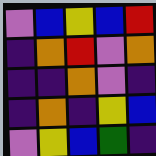[["violet", "blue", "yellow", "blue", "red"], ["indigo", "orange", "red", "violet", "orange"], ["indigo", "indigo", "orange", "violet", "indigo"], ["indigo", "orange", "indigo", "yellow", "blue"], ["violet", "yellow", "blue", "green", "indigo"]]